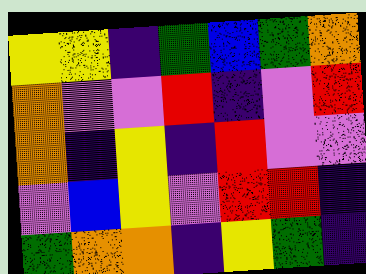[["yellow", "yellow", "indigo", "green", "blue", "green", "orange"], ["orange", "violet", "violet", "red", "indigo", "violet", "red"], ["orange", "indigo", "yellow", "indigo", "red", "violet", "violet"], ["violet", "blue", "yellow", "violet", "red", "red", "indigo"], ["green", "orange", "orange", "indigo", "yellow", "green", "indigo"]]